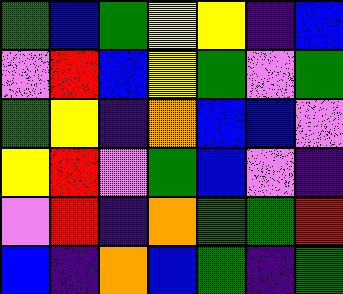[["green", "blue", "green", "yellow", "yellow", "indigo", "blue"], ["violet", "red", "blue", "yellow", "green", "violet", "green"], ["green", "yellow", "indigo", "orange", "blue", "blue", "violet"], ["yellow", "red", "violet", "green", "blue", "violet", "indigo"], ["violet", "red", "indigo", "orange", "green", "green", "red"], ["blue", "indigo", "orange", "blue", "green", "indigo", "green"]]